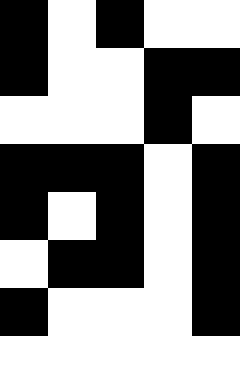[["black", "white", "black", "white", "white"], ["black", "white", "white", "black", "black"], ["white", "white", "white", "black", "white"], ["black", "black", "black", "white", "black"], ["black", "white", "black", "white", "black"], ["white", "black", "black", "white", "black"], ["black", "white", "white", "white", "black"], ["white", "white", "white", "white", "white"]]